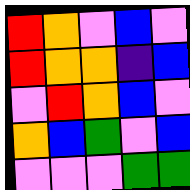[["red", "orange", "violet", "blue", "violet"], ["red", "orange", "orange", "indigo", "blue"], ["violet", "red", "orange", "blue", "violet"], ["orange", "blue", "green", "violet", "blue"], ["violet", "violet", "violet", "green", "green"]]